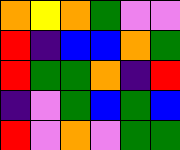[["orange", "yellow", "orange", "green", "violet", "violet"], ["red", "indigo", "blue", "blue", "orange", "green"], ["red", "green", "green", "orange", "indigo", "red"], ["indigo", "violet", "green", "blue", "green", "blue"], ["red", "violet", "orange", "violet", "green", "green"]]